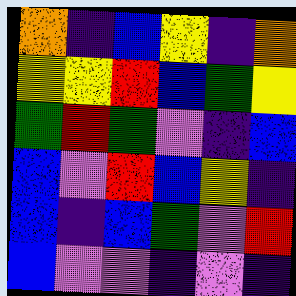[["orange", "indigo", "blue", "yellow", "indigo", "orange"], ["yellow", "yellow", "red", "blue", "green", "yellow"], ["green", "red", "green", "violet", "indigo", "blue"], ["blue", "violet", "red", "blue", "yellow", "indigo"], ["blue", "indigo", "blue", "green", "violet", "red"], ["blue", "violet", "violet", "indigo", "violet", "indigo"]]